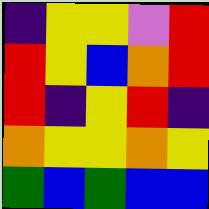[["indigo", "yellow", "yellow", "violet", "red"], ["red", "yellow", "blue", "orange", "red"], ["red", "indigo", "yellow", "red", "indigo"], ["orange", "yellow", "yellow", "orange", "yellow"], ["green", "blue", "green", "blue", "blue"]]